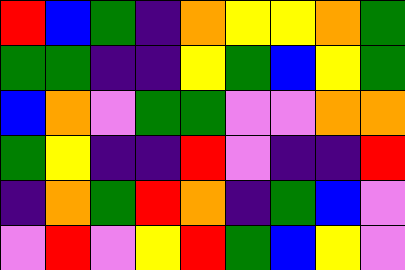[["red", "blue", "green", "indigo", "orange", "yellow", "yellow", "orange", "green"], ["green", "green", "indigo", "indigo", "yellow", "green", "blue", "yellow", "green"], ["blue", "orange", "violet", "green", "green", "violet", "violet", "orange", "orange"], ["green", "yellow", "indigo", "indigo", "red", "violet", "indigo", "indigo", "red"], ["indigo", "orange", "green", "red", "orange", "indigo", "green", "blue", "violet"], ["violet", "red", "violet", "yellow", "red", "green", "blue", "yellow", "violet"]]